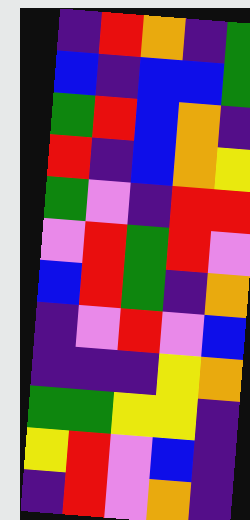[["indigo", "red", "orange", "indigo", "green"], ["blue", "indigo", "blue", "blue", "green"], ["green", "red", "blue", "orange", "indigo"], ["red", "indigo", "blue", "orange", "yellow"], ["green", "violet", "indigo", "red", "red"], ["violet", "red", "green", "red", "violet"], ["blue", "red", "green", "indigo", "orange"], ["indigo", "violet", "red", "violet", "blue"], ["indigo", "indigo", "indigo", "yellow", "orange"], ["green", "green", "yellow", "yellow", "indigo"], ["yellow", "red", "violet", "blue", "indigo"], ["indigo", "red", "violet", "orange", "indigo"]]